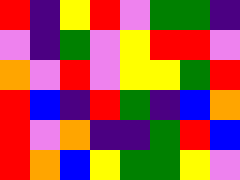[["red", "indigo", "yellow", "red", "violet", "green", "green", "indigo"], ["violet", "indigo", "green", "violet", "yellow", "red", "red", "violet"], ["orange", "violet", "red", "violet", "yellow", "yellow", "green", "red"], ["red", "blue", "indigo", "red", "green", "indigo", "blue", "orange"], ["red", "violet", "orange", "indigo", "indigo", "green", "red", "blue"], ["red", "orange", "blue", "yellow", "green", "green", "yellow", "violet"]]